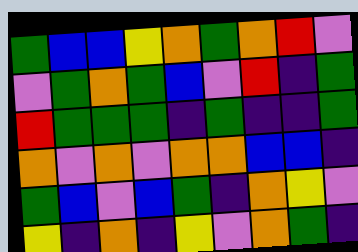[["green", "blue", "blue", "yellow", "orange", "green", "orange", "red", "violet"], ["violet", "green", "orange", "green", "blue", "violet", "red", "indigo", "green"], ["red", "green", "green", "green", "indigo", "green", "indigo", "indigo", "green"], ["orange", "violet", "orange", "violet", "orange", "orange", "blue", "blue", "indigo"], ["green", "blue", "violet", "blue", "green", "indigo", "orange", "yellow", "violet"], ["yellow", "indigo", "orange", "indigo", "yellow", "violet", "orange", "green", "indigo"]]